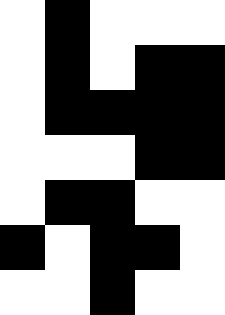[["white", "black", "white", "white", "white"], ["white", "black", "white", "black", "black"], ["white", "black", "black", "black", "black"], ["white", "white", "white", "black", "black"], ["white", "black", "black", "white", "white"], ["black", "white", "black", "black", "white"], ["white", "white", "black", "white", "white"]]